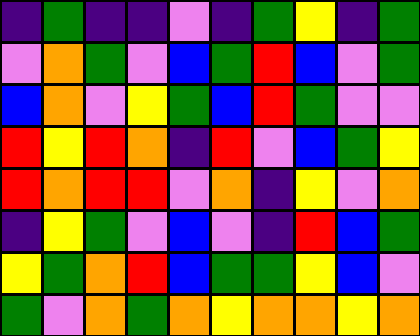[["indigo", "green", "indigo", "indigo", "violet", "indigo", "green", "yellow", "indigo", "green"], ["violet", "orange", "green", "violet", "blue", "green", "red", "blue", "violet", "green"], ["blue", "orange", "violet", "yellow", "green", "blue", "red", "green", "violet", "violet"], ["red", "yellow", "red", "orange", "indigo", "red", "violet", "blue", "green", "yellow"], ["red", "orange", "red", "red", "violet", "orange", "indigo", "yellow", "violet", "orange"], ["indigo", "yellow", "green", "violet", "blue", "violet", "indigo", "red", "blue", "green"], ["yellow", "green", "orange", "red", "blue", "green", "green", "yellow", "blue", "violet"], ["green", "violet", "orange", "green", "orange", "yellow", "orange", "orange", "yellow", "orange"]]